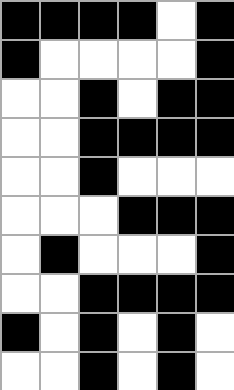[["black", "black", "black", "black", "white", "black"], ["black", "white", "white", "white", "white", "black"], ["white", "white", "black", "white", "black", "black"], ["white", "white", "black", "black", "black", "black"], ["white", "white", "black", "white", "white", "white"], ["white", "white", "white", "black", "black", "black"], ["white", "black", "white", "white", "white", "black"], ["white", "white", "black", "black", "black", "black"], ["black", "white", "black", "white", "black", "white"], ["white", "white", "black", "white", "black", "white"]]